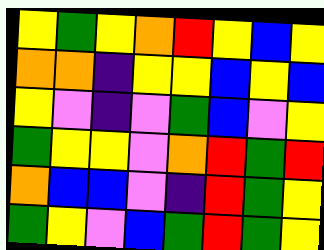[["yellow", "green", "yellow", "orange", "red", "yellow", "blue", "yellow"], ["orange", "orange", "indigo", "yellow", "yellow", "blue", "yellow", "blue"], ["yellow", "violet", "indigo", "violet", "green", "blue", "violet", "yellow"], ["green", "yellow", "yellow", "violet", "orange", "red", "green", "red"], ["orange", "blue", "blue", "violet", "indigo", "red", "green", "yellow"], ["green", "yellow", "violet", "blue", "green", "red", "green", "yellow"]]